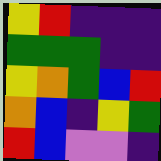[["yellow", "red", "indigo", "indigo", "indigo"], ["green", "green", "green", "indigo", "indigo"], ["yellow", "orange", "green", "blue", "red"], ["orange", "blue", "indigo", "yellow", "green"], ["red", "blue", "violet", "violet", "indigo"]]